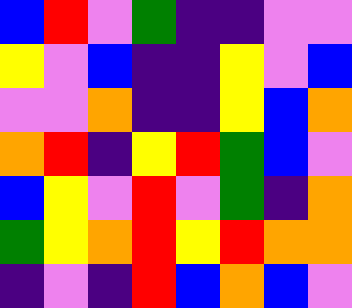[["blue", "red", "violet", "green", "indigo", "indigo", "violet", "violet"], ["yellow", "violet", "blue", "indigo", "indigo", "yellow", "violet", "blue"], ["violet", "violet", "orange", "indigo", "indigo", "yellow", "blue", "orange"], ["orange", "red", "indigo", "yellow", "red", "green", "blue", "violet"], ["blue", "yellow", "violet", "red", "violet", "green", "indigo", "orange"], ["green", "yellow", "orange", "red", "yellow", "red", "orange", "orange"], ["indigo", "violet", "indigo", "red", "blue", "orange", "blue", "violet"]]